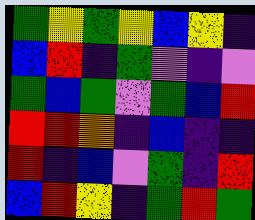[["green", "yellow", "green", "yellow", "blue", "yellow", "indigo"], ["blue", "red", "indigo", "green", "violet", "indigo", "violet"], ["green", "blue", "green", "violet", "green", "blue", "red"], ["red", "red", "orange", "indigo", "blue", "indigo", "indigo"], ["red", "indigo", "blue", "violet", "green", "indigo", "red"], ["blue", "red", "yellow", "indigo", "green", "red", "green"]]